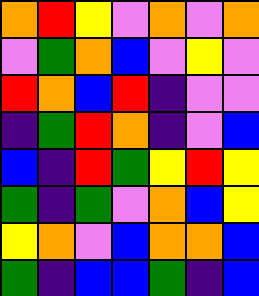[["orange", "red", "yellow", "violet", "orange", "violet", "orange"], ["violet", "green", "orange", "blue", "violet", "yellow", "violet"], ["red", "orange", "blue", "red", "indigo", "violet", "violet"], ["indigo", "green", "red", "orange", "indigo", "violet", "blue"], ["blue", "indigo", "red", "green", "yellow", "red", "yellow"], ["green", "indigo", "green", "violet", "orange", "blue", "yellow"], ["yellow", "orange", "violet", "blue", "orange", "orange", "blue"], ["green", "indigo", "blue", "blue", "green", "indigo", "blue"]]